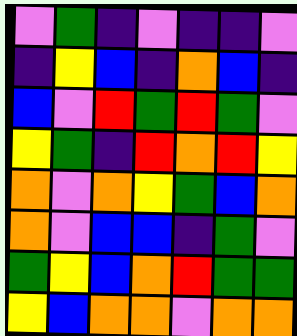[["violet", "green", "indigo", "violet", "indigo", "indigo", "violet"], ["indigo", "yellow", "blue", "indigo", "orange", "blue", "indigo"], ["blue", "violet", "red", "green", "red", "green", "violet"], ["yellow", "green", "indigo", "red", "orange", "red", "yellow"], ["orange", "violet", "orange", "yellow", "green", "blue", "orange"], ["orange", "violet", "blue", "blue", "indigo", "green", "violet"], ["green", "yellow", "blue", "orange", "red", "green", "green"], ["yellow", "blue", "orange", "orange", "violet", "orange", "orange"]]